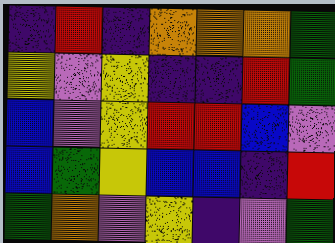[["indigo", "red", "indigo", "orange", "orange", "orange", "green"], ["yellow", "violet", "yellow", "indigo", "indigo", "red", "green"], ["blue", "violet", "yellow", "red", "red", "blue", "violet"], ["blue", "green", "yellow", "blue", "blue", "indigo", "red"], ["green", "orange", "violet", "yellow", "indigo", "violet", "green"]]